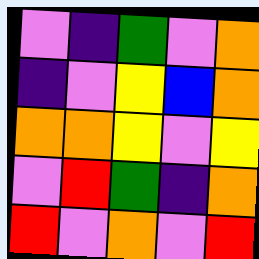[["violet", "indigo", "green", "violet", "orange"], ["indigo", "violet", "yellow", "blue", "orange"], ["orange", "orange", "yellow", "violet", "yellow"], ["violet", "red", "green", "indigo", "orange"], ["red", "violet", "orange", "violet", "red"]]